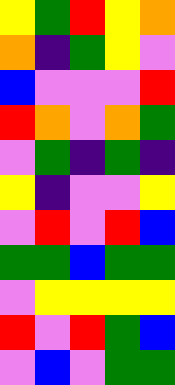[["yellow", "green", "red", "yellow", "orange"], ["orange", "indigo", "green", "yellow", "violet"], ["blue", "violet", "violet", "violet", "red"], ["red", "orange", "violet", "orange", "green"], ["violet", "green", "indigo", "green", "indigo"], ["yellow", "indigo", "violet", "violet", "yellow"], ["violet", "red", "violet", "red", "blue"], ["green", "green", "blue", "green", "green"], ["violet", "yellow", "yellow", "yellow", "yellow"], ["red", "violet", "red", "green", "blue"], ["violet", "blue", "violet", "green", "green"]]